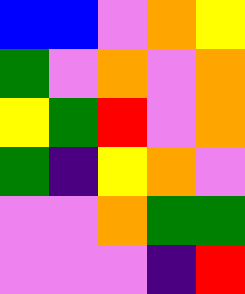[["blue", "blue", "violet", "orange", "yellow"], ["green", "violet", "orange", "violet", "orange"], ["yellow", "green", "red", "violet", "orange"], ["green", "indigo", "yellow", "orange", "violet"], ["violet", "violet", "orange", "green", "green"], ["violet", "violet", "violet", "indigo", "red"]]